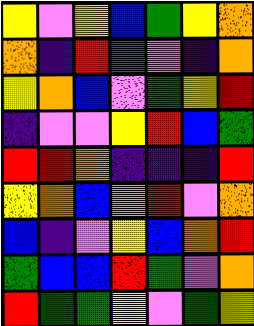[["yellow", "violet", "yellow", "blue", "green", "yellow", "orange"], ["orange", "indigo", "red", "green", "violet", "indigo", "orange"], ["yellow", "orange", "blue", "violet", "green", "yellow", "red"], ["indigo", "violet", "violet", "yellow", "red", "blue", "green"], ["red", "red", "orange", "indigo", "indigo", "indigo", "red"], ["yellow", "orange", "blue", "orange", "red", "violet", "orange"], ["blue", "indigo", "violet", "yellow", "blue", "orange", "red"], ["green", "blue", "blue", "red", "green", "violet", "orange"], ["red", "green", "green", "yellow", "violet", "green", "yellow"]]